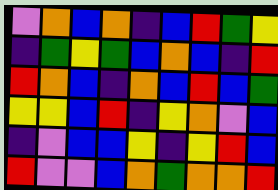[["violet", "orange", "blue", "orange", "indigo", "blue", "red", "green", "yellow"], ["indigo", "green", "yellow", "green", "blue", "orange", "blue", "indigo", "red"], ["red", "orange", "blue", "indigo", "orange", "blue", "red", "blue", "green"], ["yellow", "yellow", "blue", "red", "indigo", "yellow", "orange", "violet", "blue"], ["indigo", "violet", "blue", "blue", "yellow", "indigo", "yellow", "red", "blue"], ["red", "violet", "violet", "blue", "orange", "green", "orange", "orange", "red"]]